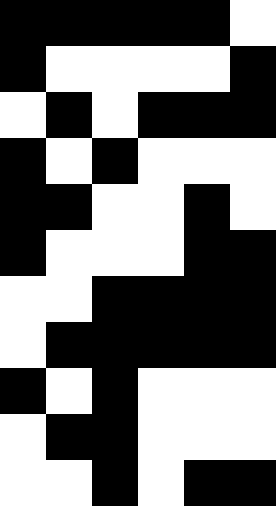[["black", "black", "black", "black", "black", "white"], ["black", "white", "white", "white", "white", "black"], ["white", "black", "white", "black", "black", "black"], ["black", "white", "black", "white", "white", "white"], ["black", "black", "white", "white", "black", "white"], ["black", "white", "white", "white", "black", "black"], ["white", "white", "black", "black", "black", "black"], ["white", "black", "black", "black", "black", "black"], ["black", "white", "black", "white", "white", "white"], ["white", "black", "black", "white", "white", "white"], ["white", "white", "black", "white", "black", "black"]]